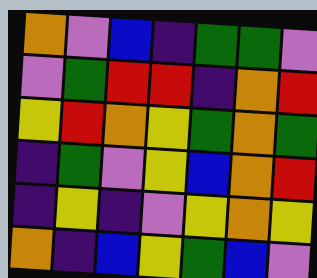[["orange", "violet", "blue", "indigo", "green", "green", "violet"], ["violet", "green", "red", "red", "indigo", "orange", "red"], ["yellow", "red", "orange", "yellow", "green", "orange", "green"], ["indigo", "green", "violet", "yellow", "blue", "orange", "red"], ["indigo", "yellow", "indigo", "violet", "yellow", "orange", "yellow"], ["orange", "indigo", "blue", "yellow", "green", "blue", "violet"]]